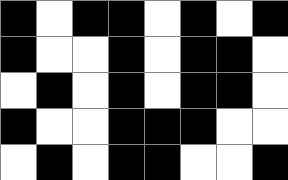[["black", "white", "black", "black", "white", "black", "white", "black"], ["black", "white", "white", "black", "white", "black", "black", "white"], ["white", "black", "white", "black", "white", "black", "black", "white"], ["black", "white", "white", "black", "black", "black", "white", "white"], ["white", "black", "white", "black", "black", "white", "white", "black"]]